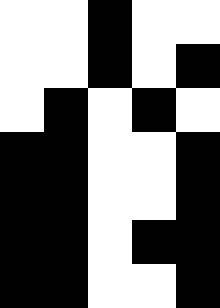[["white", "white", "black", "white", "white"], ["white", "white", "black", "white", "black"], ["white", "black", "white", "black", "white"], ["black", "black", "white", "white", "black"], ["black", "black", "white", "white", "black"], ["black", "black", "white", "black", "black"], ["black", "black", "white", "white", "black"]]